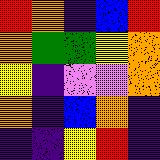[["red", "orange", "indigo", "blue", "red"], ["orange", "green", "green", "yellow", "orange"], ["yellow", "indigo", "violet", "violet", "orange"], ["orange", "indigo", "blue", "orange", "indigo"], ["indigo", "indigo", "yellow", "red", "indigo"]]